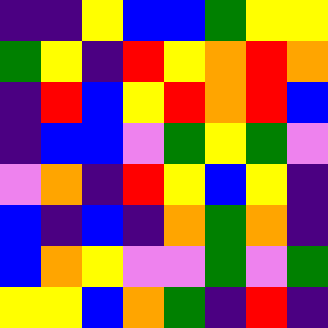[["indigo", "indigo", "yellow", "blue", "blue", "green", "yellow", "yellow"], ["green", "yellow", "indigo", "red", "yellow", "orange", "red", "orange"], ["indigo", "red", "blue", "yellow", "red", "orange", "red", "blue"], ["indigo", "blue", "blue", "violet", "green", "yellow", "green", "violet"], ["violet", "orange", "indigo", "red", "yellow", "blue", "yellow", "indigo"], ["blue", "indigo", "blue", "indigo", "orange", "green", "orange", "indigo"], ["blue", "orange", "yellow", "violet", "violet", "green", "violet", "green"], ["yellow", "yellow", "blue", "orange", "green", "indigo", "red", "indigo"]]